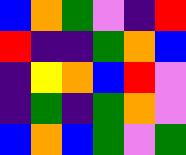[["blue", "orange", "green", "violet", "indigo", "red"], ["red", "indigo", "indigo", "green", "orange", "blue"], ["indigo", "yellow", "orange", "blue", "red", "violet"], ["indigo", "green", "indigo", "green", "orange", "violet"], ["blue", "orange", "blue", "green", "violet", "green"]]